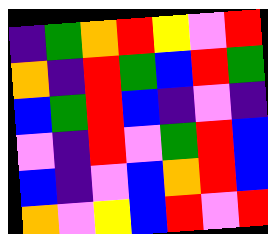[["indigo", "green", "orange", "red", "yellow", "violet", "red"], ["orange", "indigo", "red", "green", "blue", "red", "green"], ["blue", "green", "red", "blue", "indigo", "violet", "indigo"], ["violet", "indigo", "red", "violet", "green", "red", "blue"], ["blue", "indigo", "violet", "blue", "orange", "red", "blue"], ["orange", "violet", "yellow", "blue", "red", "violet", "red"]]